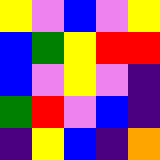[["yellow", "violet", "blue", "violet", "yellow"], ["blue", "green", "yellow", "red", "red"], ["blue", "violet", "yellow", "violet", "indigo"], ["green", "red", "violet", "blue", "indigo"], ["indigo", "yellow", "blue", "indigo", "orange"]]